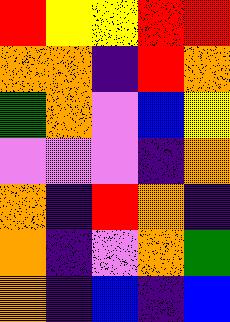[["red", "yellow", "yellow", "red", "red"], ["orange", "orange", "indigo", "red", "orange"], ["green", "orange", "violet", "blue", "yellow"], ["violet", "violet", "violet", "indigo", "orange"], ["orange", "indigo", "red", "orange", "indigo"], ["orange", "indigo", "violet", "orange", "green"], ["orange", "indigo", "blue", "indigo", "blue"]]